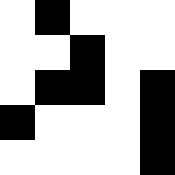[["white", "black", "white", "white", "white"], ["white", "white", "black", "white", "white"], ["white", "black", "black", "white", "black"], ["black", "white", "white", "white", "black"], ["white", "white", "white", "white", "black"]]